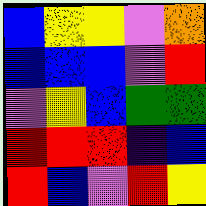[["blue", "yellow", "yellow", "violet", "orange"], ["blue", "blue", "blue", "violet", "red"], ["violet", "yellow", "blue", "green", "green"], ["red", "red", "red", "indigo", "blue"], ["red", "blue", "violet", "red", "yellow"]]